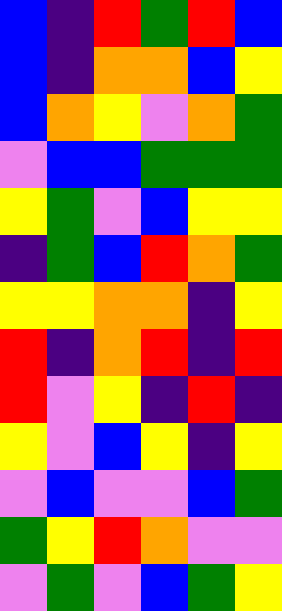[["blue", "indigo", "red", "green", "red", "blue"], ["blue", "indigo", "orange", "orange", "blue", "yellow"], ["blue", "orange", "yellow", "violet", "orange", "green"], ["violet", "blue", "blue", "green", "green", "green"], ["yellow", "green", "violet", "blue", "yellow", "yellow"], ["indigo", "green", "blue", "red", "orange", "green"], ["yellow", "yellow", "orange", "orange", "indigo", "yellow"], ["red", "indigo", "orange", "red", "indigo", "red"], ["red", "violet", "yellow", "indigo", "red", "indigo"], ["yellow", "violet", "blue", "yellow", "indigo", "yellow"], ["violet", "blue", "violet", "violet", "blue", "green"], ["green", "yellow", "red", "orange", "violet", "violet"], ["violet", "green", "violet", "blue", "green", "yellow"]]